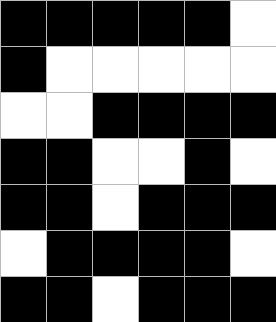[["black", "black", "black", "black", "black", "white"], ["black", "white", "white", "white", "white", "white"], ["white", "white", "black", "black", "black", "black"], ["black", "black", "white", "white", "black", "white"], ["black", "black", "white", "black", "black", "black"], ["white", "black", "black", "black", "black", "white"], ["black", "black", "white", "black", "black", "black"]]